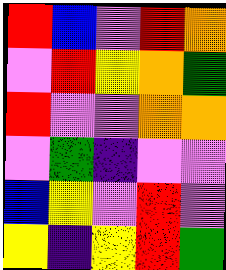[["red", "blue", "violet", "red", "orange"], ["violet", "red", "yellow", "orange", "green"], ["red", "violet", "violet", "orange", "orange"], ["violet", "green", "indigo", "violet", "violet"], ["blue", "yellow", "violet", "red", "violet"], ["yellow", "indigo", "yellow", "red", "green"]]